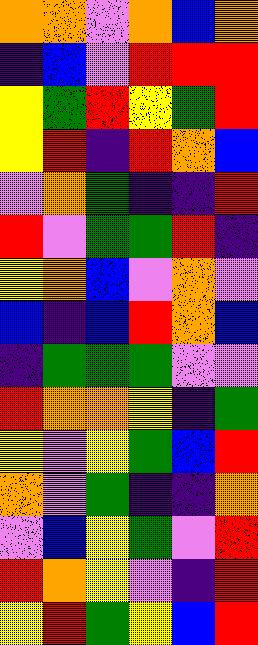[["orange", "orange", "violet", "orange", "blue", "orange"], ["indigo", "blue", "violet", "red", "red", "red"], ["yellow", "green", "red", "yellow", "green", "red"], ["yellow", "red", "indigo", "red", "orange", "blue"], ["violet", "orange", "green", "indigo", "indigo", "red"], ["red", "violet", "green", "green", "red", "indigo"], ["yellow", "orange", "blue", "violet", "orange", "violet"], ["blue", "indigo", "blue", "red", "orange", "blue"], ["indigo", "green", "green", "green", "violet", "violet"], ["red", "orange", "orange", "yellow", "indigo", "green"], ["yellow", "violet", "yellow", "green", "blue", "red"], ["orange", "violet", "green", "indigo", "indigo", "orange"], ["violet", "blue", "yellow", "green", "violet", "red"], ["red", "orange", "yellow", "violet", "indigo", "red"], ["yellow", "red", "green", "yellow", "blue", "red"]]